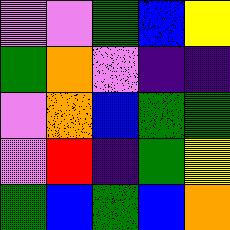[["violet", "violet", "green", "blue", "yellow"], ["green", "orange", "violet", "indigo", "indigo"], ["violet", "orange", "blue", "green", "green"], ["violet", "red", "indigo", "green", "yellow"], ["green", "blue", "green", "blue", "orange"]]